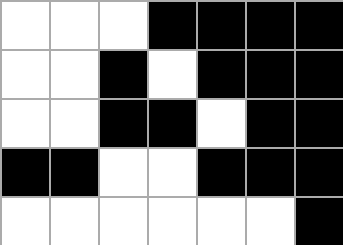[["white", "white", "white", "black", "black", "black", "black"], ["white", "white", "black", "white", "black", "black", "black"], ["white", "white", "black", "black", "white", "black", "black"], ["black", "black", "white", "white", "black", "black", "black"], ["white", "white", "white", "white", "white", "white", "black"]]